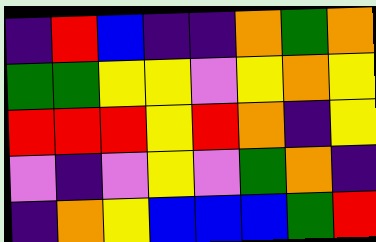[["indigo", "red", "blue", "indigo", "indigo", "orange", "green", "orange"], ["green", "green", "yellow", "yellow", "violet", "yellow", "orange", "yellow"], ["red", "red", "red", "yellow", "red", "orange", "indigo", "yellow"], ["violet", "indigo", "violet", "yellow", "violet", "green", "orange", "indigo"], ["indigo", "orange", "yellow", "blue", "blue", "blue", "green", "red"]]